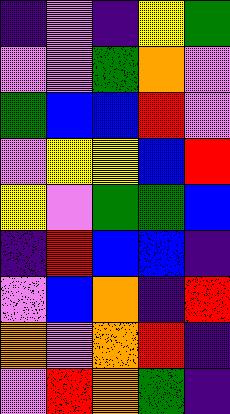[["indigo", "violet", "indigo", "yellow", "green"], ["violet", "violet", "green", "orange", "violet"], ["green", "blue", "blue", "red", "violet"], ["violet", "yellow", "yellow", "blue", "red"], ["yellow", "violet", "green", "green", "blue"], ["indigo", "red", "blue", "blue", "indigo"], ["violet", "blue", "orange", "indigo", "red"], ["orange", "violet", "orange", "red", "indigo"], ["violet", "red", "orange", "green", "indigo"]]